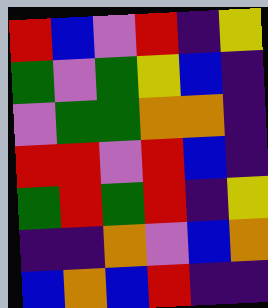[["red", "blue", "violet", "red", "indigo", "yellow"], ["green", "violet", "green", "yellow", "blue", "indigo"], ["violet", "green", "green", "orange", "orange", "indigo"], ["red", "red", "violet", "red", "blue", "indigo"], ["green", "red", "green", "red", "indigo", "yellow"], ["indigo", "indigo", "orange", "violet", "blue", "orange"], ["blue", "orange", "blue", "red", "indigo", "indigo"]]